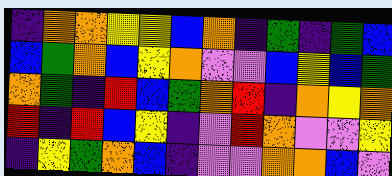[["indigo", "orange", "orange", "yellow", "yellow", "blue", "orange", "indigo", "green", "indigo", "green", "blue"], ["blue", "green", "orange", "blue", "yellow", "orange", "violet", "violet", "blue", "yellow", "blue", "green"], ["orange", "green", "indigo", "red", "blue", "green", "orange", "red", "indigo", "orange", "yellow", "orange"], ["red", "indigo", "red", "blue", "yellow", "indigo", "violet", "red", "orange", "violet", "violet", "yellow"], ["indigo", "yellow", "green", "orange", "blue", "indigo", "violet", "violet", "orange", "orange", "blue", "violet"]]